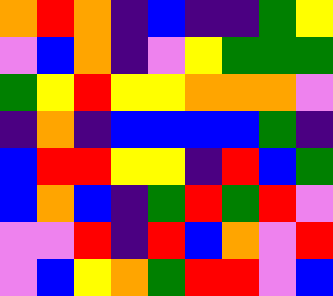[["orange", "red", "orange", "indigo", "blue", "indigo", "indigo", "green", "yellow"], ["violet", "blue", "orange", "indigo", "violet", "yellow", "green", "green", "green"], ["green", "yellow", "red", "yellow", "yellow", "orange", "orange", "orange", "violet"], ["indigo", "orange", "indigo", "blue", "blue", "blue", "blue", "green", "indigo"], ["blue", "red", "red", "yellow", "yellow", "indigo", "red", "blue", "green"], ["blue", "orange", "blue", "indigo", "green", "red", "green", "red", "violet"], ["violet", "violet", "red", "indigo", "red", "blue", "orange", "violet", "red"], ["violet", "blue", "yellow", "orange", "green", "red", "red", "violet", "blue"]]